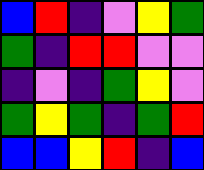[["blue", "red", "indigo", "violet", "yellow", "green"], ["green", "indigo", "red", "red", "violet", "violet"], ["indigo", "violet", "indigo", "green", "yellow", "violet"], ["green", "yellow", "green", "indigo", "green", "red"], ["blue", "blue", "yellow", "red", "indigo", "blue"]]